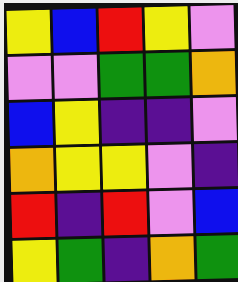[["yellow", "blue", "red", "yellow", "violet"], ["violet", "violet", "green", "green", "orange"], ["blue", "yellow", "indigo", "indigo", "violet"], ["orange", "yellow", "yellow", "violet", "indigo"], ["red", "indigo", "red", "violet", "blue"], ["yellow", "green", "indigo", "orange", "green"]]